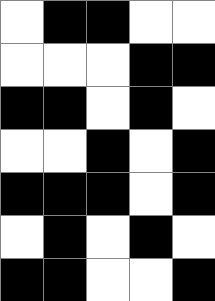[["white", "black", "black", "white", "white"], ["white", "white", "white", "black", "black"], ["black", "black", "white", "black", "white"], ["white", "white", "black", "white", "black"], ["black", "black", "black", "white", "black"], ["white", "black", "white", "black", "white"], ["black", "black", "white", "white", "black"]]